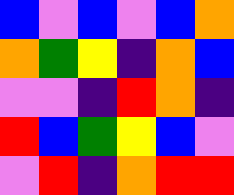[["blue", "violet", "blue", "violet", "blue", "orange"], ["orange", "green", "yellow", "indigo", "orange", "blue"], ["violet", "violet", "indigo", "red", "orange", "indigo"], ["red", "blue", "green", "yellow", "blue", "violet"], ["violet", "red", "indigo", "orange", "red", "red"]]